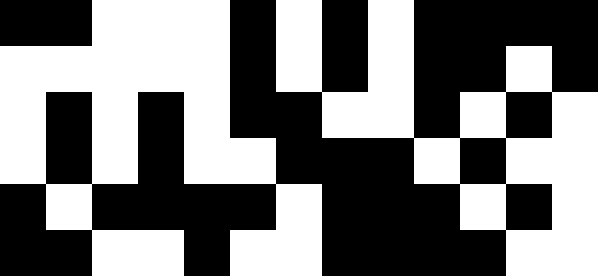[["black", "black", "white", "white", "white", "black", "white", "black", "white", "black", "black", "black", "black"], ["white", "white", "white", "white", "white", "black", "white", "black", "white", "black", "black", "white", "black"], ["white", "black", "white", "black", "white", "black", "black", "white", "white", "black", "white", "black", "white"], ["white", "black", "white", "black", "white", "white", "black", "black", "black", "white", "black", "white", "white"], ["black", "white", "black", "black", "black", "black", "white", "black", "black", "black", "white", "black", "white"], ["black", "black", "white", "white", "black", "white", "white", "black", "black", "black", "black", "white", "white"]]